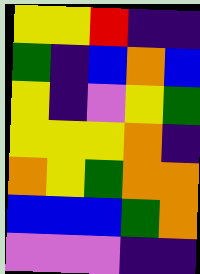[["yellow", "yellow", "red", "indigo", "indigo"], ["green", "indigo", "blue", "orange", "blue"], ["yellow", "indigo", "violet", "yellow", "green"], ["yellow", "yellow", "yellow", "orange", "indigo"], ["orange", "yellow", "green", "orange", "orange"], ["blue", "blue", "blue", "green", "orange"], ["violet", "violet", "violet", "indigo", "indigo"]]